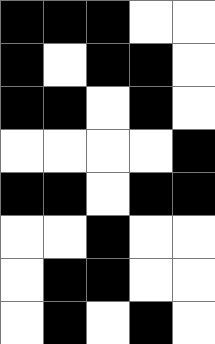[["black", "black", "black", "white", "white"], ["black", "white", "black", "black", "white"], ["black", "black", "white", "black", "white"], ["white", "white", "white", "white", "black"], ["black", "black", "white", "black", "black"], ["white", "white", "black", "white", "white"], ["white", "black", "black", "white", "white"], ["white", "black", "white", "black", "white"]]